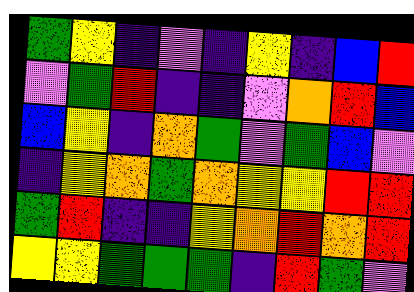[["green", "yellow", "indigo", "violet", "indigo", "yellow", "indigo", "blue", "red"], ["violet", "green", "red", "indigo", "indigo", "violet", "orange", "red", "blue"], ["blue", "yellow", "indigo", "orange", "green", "violet", "green", "blue", "violet"], ["indigo", "yellow", "orange", "green", "orange", "yellow", "yellow", "red", "red"], ["green", "red", "indigo", "indigo", "yellow", "orange", "red", "orange", "red"], ["yellow", "yellow", "green", "green", "green", "indigo", "red", "green", "violet"]]